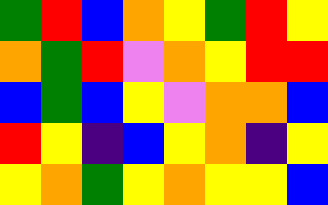[["green", "red", "blue", "orange", "yellow", "green", "red", "yellow"], ["orange", "green", "red", "violet", "orange", "yellow", "red", "red"], ["blue", "green", "blue", "yellow", "violet", "orange", "orange", "blue"], ["red", "yellow", "indigo", "blue", "yellow", "orange", "indigo", "yellow"], ["yellow", "orange", "green", "yellow", "orange", "yellow", "yellow", "blue"]]